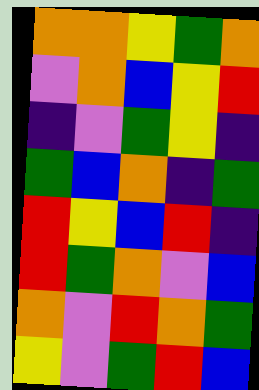[["orange", "orange", "yellow", "green", "orange"], ["violet", "orange", "blue", "yellow", "red"], ["indigo", "violet", "green", "yellow", "indigo"], ["green", "blue", "orange", "indigo", "green"], ["red", "yellow", "blue", "red", "indigo"], ["red", "green", "orange", "violet", "blue"], ["orange", "violet", "red", "orange", "green"], ["yellow", "violet", "green", "red", "blue"]]